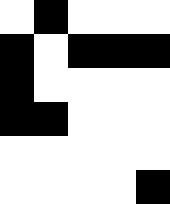[["white", "black", "white", "white", "white"], ["black", "white", "black", "black", "black"], ["black", "white", "white", "white", "white"], ["black", "black", "white", "white", "white"], ["white", "white", "white", "white", "white"], ["white", "white", "white", "white", "black"]]